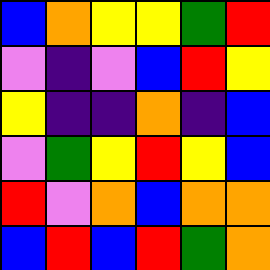[["blue", "orange", "yellow", "yellow", "green", "red"], ["violet", "indigo", "violet", "blue", "red", "yellow"], ["yellow", "indigo", "indigo", "orange", "indigo", "blue"], ["violet", "green", "yellow", "red", "yellow", "blue"], ["red", "violet", "orange", "blue", "orange", "orange"], ["blue", "red", "blue", "red", "green", "orange"]]